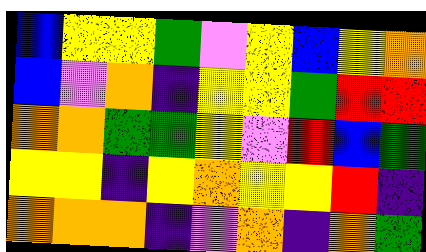[["blue", "yellow", "yellow", "green", "violet", "yellow", "blue", "yellow", "orange"], ["blue", "violet", "orange", "indigo", "yellow", "yellow", "green", "red", "red"], ["orange", "orange", "green", "green", "yellow", "violet", "red", "blue", "green"], ["yellow", "yellow", "indigo", "yellow", "orange", "yellow", "yellow", "red", "indigo"], ["orange", "orange", "orange", "indigo", "violet", "orange", "indigo", "orange", "green"]]